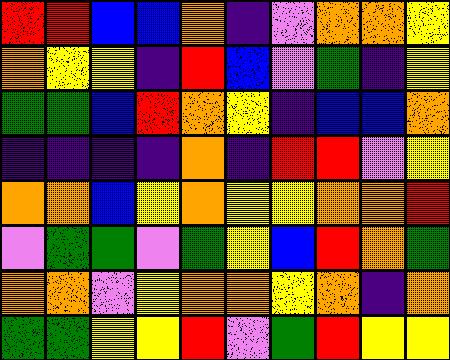[["red", "red", "blue", "blue", "orange", "indigo", "violet", "orange", "orange", "yellow"], ["orange", "yellow", "yellow", "indigo", "red", "blue", "violet", "green", "indigo", "yellow"], ["green", "green", "blue", "red", "orange", "yellow", "indigo", "blue", "blue", "orange"], ["indigo", "indigo", "indigo", "indigo", "orange", "indigo", "red", "red", "violet", "yellow"], ["orange", "orange", "blue", "yellow", "orange", "yellow", "yellow", "orange", "orange", "red"], ["violet", "green", "green", "violet", "green", "yellow", "blue", "red", "orange", "green"], ["orange", "orange", "violet", "yellow", "orange", "orange", "yellow", "orange", "indigo", "orange"], ["green", "green", "yellow", "yellow", "red", "violet", "green", "red", "yellow", "yellow"]]